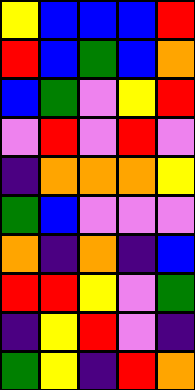[["yellow", "blue", "blue", "blue", "red"], ["red", "blue", "green", "blue", "orange"], ["blue", "green", "violet", "yellow", "red"], ["violet", "red", "violet", "red", "violet"], ["indigo", "orange", "orange", "orange", "yellow"], ["green", "blue", "violet", "violet", "violet"], ["orange", "indigo", "orange", "indigo", "blue"], ["red", "red", "yellow", "violet", "green"], ["indigo", "yellow", "red", "violet", "indigo"], ["green", "yellow", "indigo", "red", "orange"]]